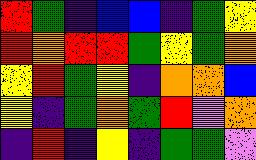[["red", "green", "indigo", "blue", "blue", "indigo", "green", "yellow"], ["red", "orange", "red", "red", "green", "yellow", "green", "orange"], ["yellow", "red", "green", "yellow", "indigo", "orange", "orange", "blue"], ["yellow", "indigo", "green", "orange", "green", "red", "violet", "orange"], ["indigo", "red", "indigo", "yellow", "indigo", "green", "green", "violet"]]